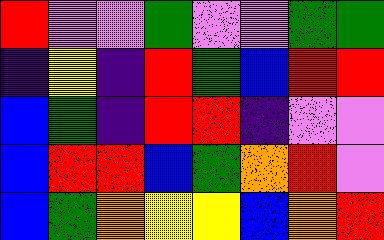[["red", "violet", "violet", "green", "violet", "violet", "green", "green"], ["indigo", "yellow", "indigo", "red", "green", "blue", "red", "red"], ["blue", "green", "indigo", "red", "red", "indigo", "violet", "violet"], ["blue", "red", "red", "blue", "green", "orange", "red", "violet"], ["blue", "green", "orange", "yellow", "yellow", "blue", "orange", "red"]]